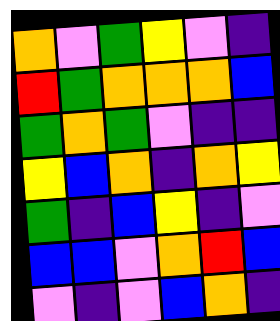[["orange", "violet", "green", "yellow", "violet", "indigo"], ["red", "green", "orange", "orange", "orange", "blue"], ["green", "orange", "green", "violet", "indigo", "indigo"], ["yellow", "blue", "orange", "indigo", "orange", "yellow"], ["green", "indigo", "blue", "yellow", "indigo", "violet"], ["blue", "blue", "violet", "orange", "red", "blue"], ["violet", "indigo", "violet", "blue", "orange", "indigo"]]